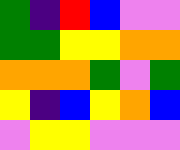[["green", "indigo", "red", "blue", "violet", "violet"], ["green", "green", "yellow", "yellow", "orange", "orange"], ["orange", "orange", "orange", "green", "violet", "green"], ["yellow", "indigo", "blue", "yellow", "orange", "blue"], ["violet", "yellow", "yellow", "violet", "violet", "violet"]]